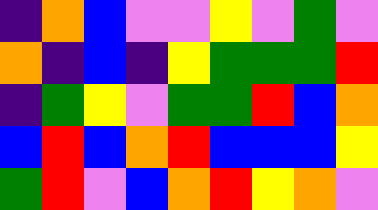[["indigo", "orange", "blue", "violet", "violet", "yellow", "violet", "green", "violet"], ["orange", "indigo", "blue", "indigo", "yellow", "green", "green", "green", "red"], ["indigo", "green", "yellow", "violet", "green", "green", "red", "blue", "orange"], ["blue", "red", "blue", "orange", "red", "blue", "blue", "blue", "yellow"], ["green", "red", "violet", "blue", "orange", "red", "yellow", "orange", "violet"]]